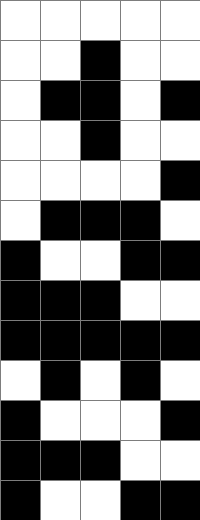[["white", "white", "white", "white", "white"], ["white", "white", "black", "white", "white"], ["white", "black", "black", "white", "black"], ["white", "white", "black", "white", "white"], ["white", "white", "white", "white", "black"], ["white", "black", "black", "black", "white"], ["black", "white", "white", "black", "black"], ["black", "black", "black", "white", "white"], ["black", "black", "black", "black", "black"], ["white", "black", "white", "black", "white"], ["black", "white", "white", "white", "black"], ["black", "black", "black", "white", "white"], ["black", "white", "white", "black", "black"]]